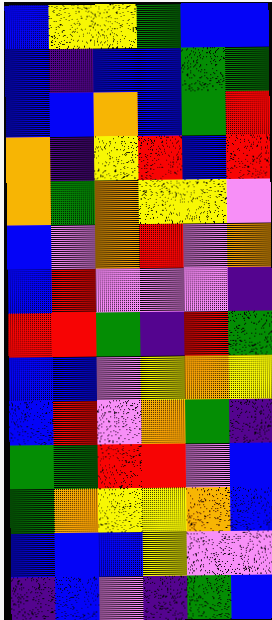[["blue", "yellow", "yellow", "green", "blue", "blue"], ["blue", "indigo", "blue", "blue", "green", "green"], ["blue", "blue", "orange", "blue", "green", "red"], ["orange", "indigo", "yellow", "red", "blue", "red"], ["orange", "green", "orange", "yellow", "yellow", "violet"], ["blue", "violet", "orange", "red", "violet", "orange"], ["blue", "red", "violet", "violet", "violet", "indigo"], ["red", "red", "green", "indigo", "red", "green"], ["blue", "blue", "violet", "yellow", "orange", "yellow"], ["blue", "red", "violet", "orange", "green", "indigo"], ["green", "green", "red", "red", "violet", "blue"], ["green", "orange", "yellow", "yellow", "orange", "blue"], ["blue", "blue", "blue", "yellow", "violet", "violet"], ["indigo", "blue", "violet", "indigo", "green", "blue"]]